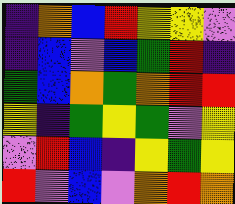[["indigo", "orange", "blue", "red", "yellow", "yellow", "violet"], ["indigo", "blue", "violet", "blue", "green", "red", "indigo"], ["green", "blue", "orange", "green", "orange", "red", "red"], ["yellow", "indigo", "green", "yellow", "green", "violet", "yellow"], ["violet", "red", "blue", "indigo", "yellow", "green", "yellow"], ["red", "violet", "blue", "violet", "orange", "red", "orange"]]